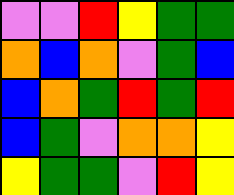[["violet", "violet", "red", "yellow", "green", "green"], ["orange", "blue", "orange", "violet", "green", "blue"], ["blue", "orange", "green", "red", "green", "red"], ["blue", "green", "violet", "orange", "orange", "yellow"], ["yellow", "green", "green", "violet", "red", "yellow"]]